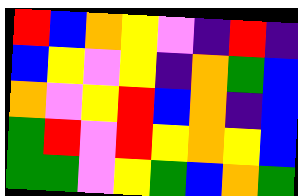[["red", "blue", "orange", "yellow", "violet", "indigo", "red", "indigo"], ["blue", "yellow", "violet", "yellow", "indigo", "orange", "green", "blue"], ["orange", "violet", "yellow", "red", "blue", "orange", "indigo", "blue"], ["green", "red", "violet", "red", "yellow", "orange", "yellow", "blue"], ["green", "green", "violet", "yellow", "green", "blue", "orange", "green"]]